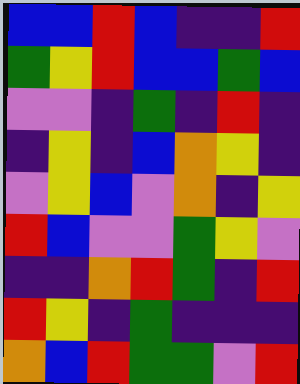[["blue", "blue", "red", "blue", "indigo", "indigo", "red"], ["green", "yellow", "red", "blue", "blue", "green", "blue"], ["violet", "violet", "indigo", "green", "indigo", "red", "indigo"], ["indigo", "yellow", "indigo", "blue", "orange", "yellow", "indigo"], ["violet", "yellow", "blue", "violet", "orange", "indigo", "yellow"], ["red", "blue", "violet", "violet", "green", "yellow", "violet"], ["indigo", "indigo", "orange", "red", "green", "indigo", "red"], ["red", "yellow", "indigo", "green", "indigo", "indigo", "indigo"], ["orange", "blue", "red", "green", "green", "violet", "red"]]